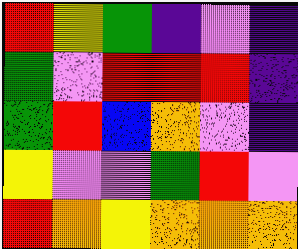[["red", "yellow", "green", "indigo", "violet", "indigo"], ["green", "violet", "red", "red", "red", "indigo"], ["green", "red", "blue", "orange", "violet", "indigo"], ["yellow", "violet", "violet", "green", "red", "violet"], ["red", "orange", "yellow", "orange", "orange", "orange"]]